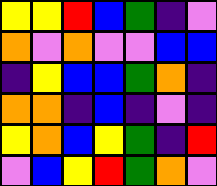[["yellow", "yellow", "red", "blue", "green", "indigo", "violet"], ["orange", "violet", "orange", "violet", "violet", "blue", "blue"], ["indigo", "yellow", "blue", "blue", "green", "orange", "indigo"], ["orange", "orange", "indigo", "blue", "indigo", "violet", "indigo"], ["yellow", "orange", "blue", "yellow", "green", "indigo", "red"], ["violet", "blue", "yellow", "red", "green", "orange", "violet"]]